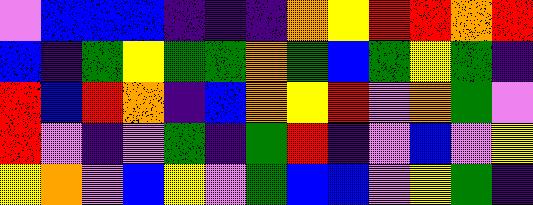[["violet", "blue", "blue", "blue", "indigo", "indigo", "indigo", "orange", "yellow", "red", "red", "orange", "red"], ["blue", "indigo", "green", "yellow", "green", "green", "orange", "green", "blue", "green", "yellow", "green", "indigo"], ["red", "blue", "red", "orange", "indigo", "blue", "orange", "yellow", "red", "violet", "orange", "green", "violet"], ["red", "violet", "indigo", "violet", "green", "indigo", "green", "red", "indigo", "violet", "blue", "violet", "yellow"], ["yellow", "orange", "violet", "blue", "yellow", "violet", "green", "blue", "blue", "violet", "yellow", "green", "indigo"]]